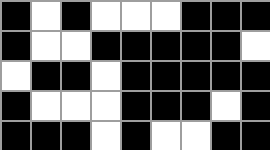[["black", "white", "black", "white", "white", "white", "black", "black", "black"], ["black", "white", "white", "black", "black", "black", "black", "black", "white"], ["white", "black", "black", "white", "black", "black", "black", "black", "black"], ["black", "white", "white", "white", "black", "black", "black", "white", "black"], ["black", "black", "black", "white", "black", "white", "white", "black", "black"]]